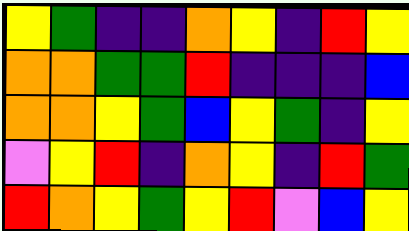[["yellow", "green", "indigo", "indigo", "orange", "yellow", "indigo", "red", "yellow"], ["orange", "orange", "green", "green", "red", "indigo", "indigo", "indigo", "blue"], ["orange", "orange", "yellow", "green", "blue", "yellow", "green", "indigo", "yellow"], ["violet", "yellow", "red", "indigo", "orange", "yellow", "indigo", "red", "green"], ["red", "orange", "yellow", "green", "yellow", "red", "violet", "blue", "yellow"]]